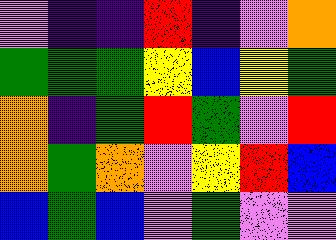[["violet", "indigo", "indigo", "red", "indigo", "violet", "orange"], ["green", "green", "green", "yellow", "blue", "yellow", "green"], ["orange", "indigo", "green", "red", "green", "violet", "red"], ["orange", "green", "orange", "violet", "yellow", "red", "blue"], ["blue", "green", "blue", "violet", "green", "violet", "violet"]]